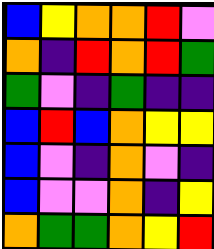[["blue", "yellow", "orange", "orange", "red", "violet"], ["orange", "indigo", "red", "orange", "red", "green"], ["green", "violet", "indigo", "green", "indigo", "indigo"], ["blue", "red", "blue", "orange", "yellow", "yellow"], ["blue", "violet", "indigo", "orange", "violet", "indigo"], ["blue", "violet", "violet", "orange", "indigo", "yellow"], ["orange", "green", "green", "orange", "yellow", "red"]]